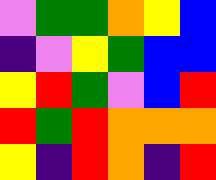[["violet", "green", "green", "orange", "yellow", "blue"], ["indigo", "violet", "yellow", "green", "blue", "blue"], ["yellow", "red", "green", "violet", "blue", "red"], ["red", "green", "red", "orange", "orange", "orange"], ["yellow", "indigo", "red", "orange", "indigo", "red"]]